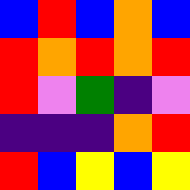[["blue", "red", "blue", "orange", "blue"], ["red", "orange", "red", "orange", "red"], ["red", "violet", "green", "indigo", "violet"], ["indigo", "indigo", "indigo", "orange", "red"], ["red", "blue", "yellow", "blue", "yellow"]]